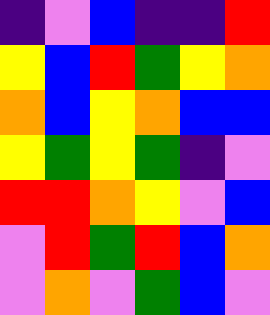[["indigo", "violet", "blue", "indigo", "indigo", "red"], ["yellow", "blue", "red", "green", "yellow", "orange"], ["orange", "blue", "yellow", "orange", "blue", "blue"], ["yellow", "green", "yellow", "green", "indigo", "violet"], ["red", "red", "orange", "yellow", "violet", "blue"], ["violet", "red", "green", "red", "blue", "orange"], ["violet", "orange", "violet", "green", "blue", "violet"]]